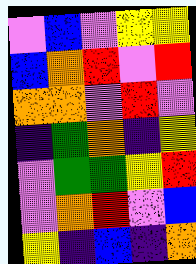[["violet", "blue", "violet", "yellow", "yellow"], ["blue", "orange", "red", "violet", "red"], ["orange", "orange", "violet", "red", "violet"], ["indigo", "green", "orange", "indigo", "yellow"], ["violet", "green", "green", "yellow", "red"], ["violet", "orange", "red", "violet", "blue"], ["yellow", "indigo", "blue", "indigo", "orange"]]